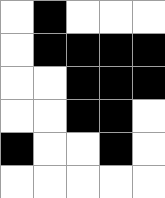[["white", "black", "white", "white", "white"], ["white", "black", "black", "black", "black"], ["white", "white", "black", "black", "black"], ["white", "white", "black", "black", "white"], ["black", "white", "white", "black", "white"], ["white", "white", "white", "white", "white"]]